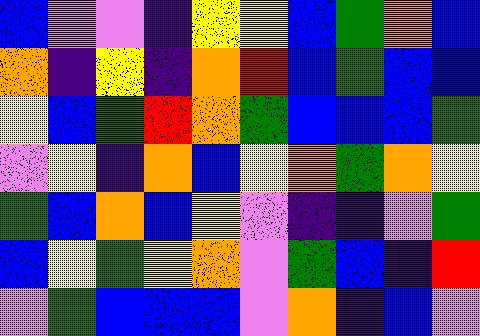[["blue", "violet", "violet", "indigo", "yellow", "yellow", "blue", "green", "orange", "blue"], ["orange", "indigo", "yellow", "indigo", "orange", "red", "blue", "green", "blue", "blue"], ["yellow", "blue", "green", "red", "orange", "green", "blue", "blue", "blue", "green"], ["violet", "yellow", "indigo", "orange", "blue", "yellow", "orange", "green", "orange", "yellow"], ["green", "blue", "orange", "blue", "yellow", "violet", "indigo", "indigo", "violet", "green"], ["blue", "yellow", "green", "yellow", "orange", "violet", "green", "blue", "indigo", "red"], ["violet", "green", "blue", "blue", "blue", "violet", "orange", "indigo", "blue", "violet"]]